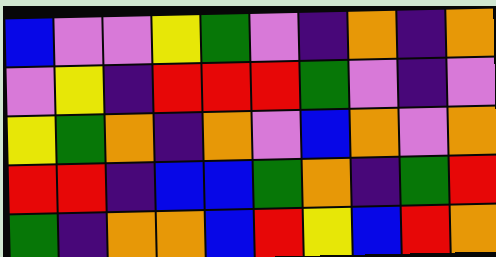[["blue", "violet", "violet", "yellow", "green", "violet", "indigo", "orange", "indigo", "orange"], ["violet", "yellow", "indigo", "red", "red", "red", "green", "violet", "indigo", "violet"], ["yellow", "green", "orange", "indigo", "orange", "violet", "blue", "orange", "violet", "orange"], ["red", "red", "indigo", "blue", "blue", "green", "orange", "indigo", "green", "red"], ["green", "indigo", "orange", "orange", "blue", "red", "yellow", "blue", "red", "orange"]]